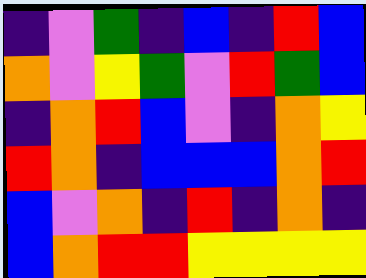[["indigo", "violet", "green", "indigo", "blue", "indigo", "red", "blue"], ["orange", "violet", "yellow", "green", "violet", "red", "green", "blue"], ["indigo", "orange", "red", "blue", "violet", "indigo", "orange", "yellow"], ["red", "orange", "indigo", "blue", "blue", "blue", "orange", "red"], ["blue", "violet", "orange", "indigo", "red", "indigo", "orange", "indigo"], ["blue", "orange", "red", "red", "yellow", "yellow", "yellow", "yellow"]]